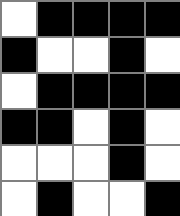[["white", "black", "black", "black", "black"], ["black", "white", "white", "black", "white"], ["white", "black", "black", "black", "black"], ["black", "black", "white", "black", "white"], ["white", "white", "white", "black", "white"], ["white", "black", "white", "white", "black"]]